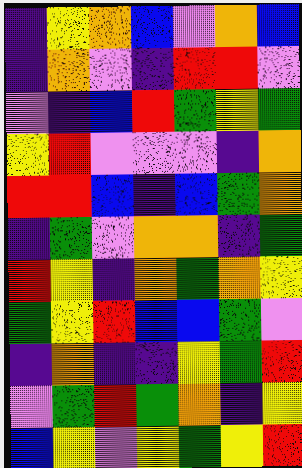[["indigo", "yellow", "orange", "blue", "violet", "orange", "blue"], ["indigo", "orange", "violet", "indigo", "red", "red", "violet"], ["violet", "indigo", "blue", "red", "green", "yellow", "green"], ["yellow", "red", "violet", "violet", "violet", "indigo", "orange"], ["red", "red", "blue", "indigo", "blue", "green", "orange"], ["indigo", "green", "violet", "orange", "orange", "indigo", "green"], ["red", "yellow", "indigo", "orange", "green", "orange", "yellow"], ["green", "yellow", "red", "blue", "blue", "green", "violet"], ["indigo", "orange", "indigo", "indigo", "yellow", "green", "red"], ["violet", "green", "red", "green", "orange", "indigo", "yellow"], ["blue", "yellow", "violet", "yellow", "green", "yellow", "red"]]